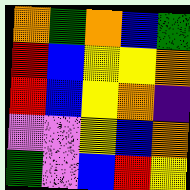[["orange", "green", "orange", "blue", "green"], ["red", "blue", "yellow", "yellow", "orange"], ["red", "blue", "yellow", "orange", "indigo"], ["violet", "violet", "yellow", "blue", "orange"], ["green", "violet", "blue", "red", "yellow"]]